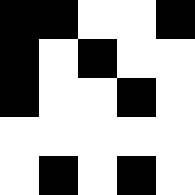[["black", "black", "white", "white", "black"], ["black", "white", "black", "white", "white"], ["black", "white", "white", "black", "white"], ["white", "white", "white", "white", "white"], ["white", "black", "white", "black", "white"]]